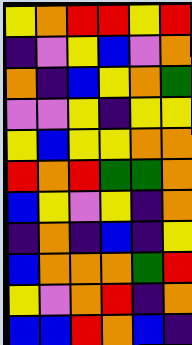[["yellow", "orange", "red", "red", "yellow", "red"], ["indigo", "violet", "yellow", "blue", "violet", "orange"], ["orange", "indigo", "blue", "yellow", "orange", "green"], ["violet", "violet", "yellow", "indigo", "yellow", "yellow"], ["yellow", "blue", "yellow", "yellow", "orange", "orange"], ["red", "orange", "red", "green", "green", "orange"], ["blue", "yellow", "violet", "yellow", "indigo", "orange"], ["indigo", "orange", "indigo", "blue", "indigo", "yellow"], ["blue", "orange", "orange", "orange", "green", "red"], ["yellow", "violet", "orange", "red", "indigo", "orange"], ["blue", "blue", "red", "orange", "blue", "indigo"]]